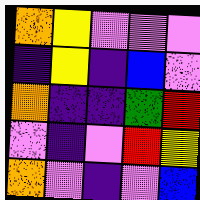[["orange", "yellow", "violet", "violet", "violet"], ["indigo", "yellow", "indigo", "blue", "violet"], ["orange", "indigo", "indigo", "green", "red"], ["violet", "indigo", "violet", "red", "yellow"], ["orange", "violet", "indigo", "violet", "blue"]]